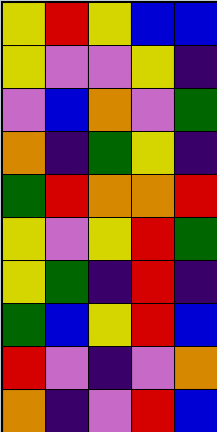[["yellow", "red", "yellow", "blue", "blue"], ["yellow", "violet", "violet", "yellow", "indigo"], ["violet", "blue", "orange", "violet", "green"], ["orange", "indigo", "green", "yellow", "indigo"], ["green", "red", "orange", "orange", "red"], ["yellow", "violet", "yellow", "red", "green"], ["yellow", "green", "indigo", "red", "indigo"], ["green", "blue", "yellow", "red", "blue"], ["red", "violet", "indigo", "violet", "orange"], ["orange", "indigo", "violet", "red", "blue"]]